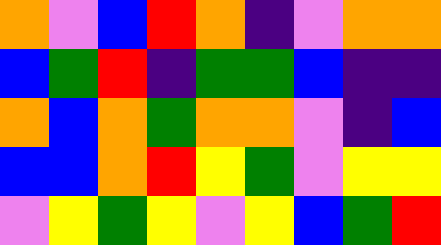[["orange", "violet", "blue", "red", "orange", "indigo", "violet", "orange", "orange"], ["blue", "green", "red", "indigo", "green", "green", "blue", "indigo", "indigo"], ["orange", "blue", "orange", "green", "orange", "orange", "violet", "indigo", "blue"], ["blue", "blue", "orange", "red", "yellow", "green", "violet", "yellow", "yellow"], ["violet", "yellow", "green", "yellow", "violet", "yellow", "blue", "green", "red"]]